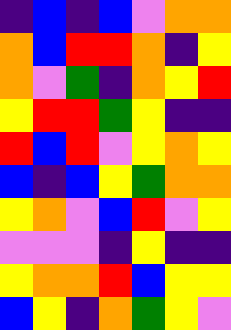[["indigo", "blue", "indigo", "blue", "violet", "orange", "orange"], ["orange", "blue", "red", "red", "orange", "indigo", "yellow"], ["orange", "violet", "green", "indigo", "orange", "yellow", "red"], ["yellow", "red", "red", "green", "yellow", "indigo", "indigo"], ["red", "blue", "red", "violet", "yellow", "orange", "yellow"], ["blue", "indigo", "blue", "yellow", "green", "orange", "orange"], ["yellow", "orange", "violet", "blue", "red", "violet", "yellow"], ["violet", "violet", "violet", "indigo", "yellow", "indigo", "indigo"], ["yellow", "orange", "orange", "red", "blue", "yellow", "yellow"], ["blue", "yellow", "indigo", "orange", "green", "yellow", "violet"]]